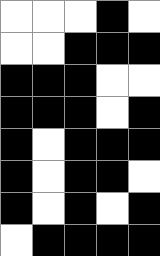[["white", "white", "white", "black", "white"], ["white", "white", "black", "black", "black"], ["black", "black", "black", "white", "white"], ["black", "black", "black", "white", "black"], ["black", "white", "black", "black", "black"], ["black", "white", "black", "black", "white"], ["black", "white", "black", "white", "black"], ["white", "black", "black", "black", "black"]]